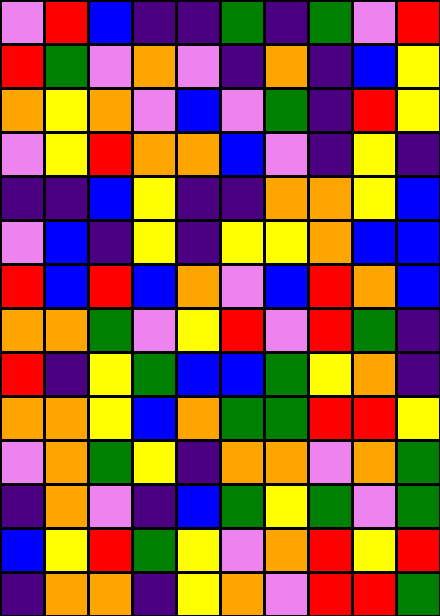[["violet", "red", "blue", "indigo", "indigo", "green", "indigo", "green", "violet", "red"], ["red", "green", "violet", "orange", "violet", "indigo", "orange", "indigo", "blue", "yellow"], ["orange", "yellow", "orange", "violet", "blue", "violet", "green", "indigo", "red", "yellow"], ["violet", "yellow", "red", "orange", "orange", "blue", "violet", "indigo", "yellow", "indigo"], ["indigo", "indigo", "blue", "yellow", "indigo", "indigo", "orange", "orange", "yellow", "blue"], ["violet", "blue", "indigo", "yellow", "indigo", "yellow", "yellow", "orange", "blue", "blue"], ["red", "blue", "red", "blue", "orange", "violet", "blue", "red", "orange", "blue"], ["orange", "orange", "green", "violet", "yellow", "red", "violet", "red", "green", "indigo"], ["red", "indigo", "yellow", "green", "blue", "blue", "green", "yellow", "orange", "indigo"], ["orange", "orange", "yellow", "blue", "orange", "green", "green", "red", "red", "yellow"], ["violet", "orange", "green", "yellow", "indigo", "orange", "orange", "violet", "orange", "green"], ["indigo", "orange", "violet", "indigo", "blue", "green", "yellow", "green", "violet", "green"], ["blue", "yellow", "red", "green", "yellow", "violet", "orange", "red", "yellow", "red"], ["indigo", "orange", "orange", "indigo", "yellow", "orange", "violet", "red", "red", "green"]]